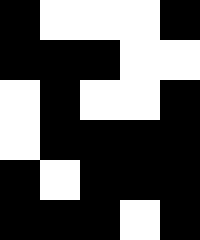[["black", "white", "white", "white", "black"], ["black", "black", "black", "white", "white"], ["white", "black", "white", "white", "black"], ["white", "black", "black", "black", "black"], ["black", "white", "black", "black", "black"], ["black", "black", "black", "white", "black"]]